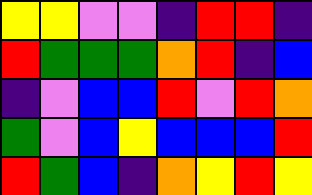[["yellow", "yellow", "violet", "violet", "indigo", "red", "red", "indigo"], ["red", "green", "green", "green", "orange", "red", "indigo", "blue"], ["indigo", "violet", "blue", "blue", "red", "violet", "red", "orange"], ["green", "violet", "blue", "yellow", "blue", "blue", "blue", "red"], ["red", "green", "blue", "indigo", "orange", "yellow", "red", "yellow"]]